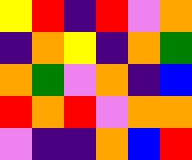[["yellow", "red", "indigo", "red", "violet", "orange"], ["indigo", "orange", "yellow", "indigo", "orange", "green"], ["orange", "green", "violet", "orange", "indigo", "blue"], ["red", "orange", "red", "violet", "orange", "orange"], ["violet", "indigo", "indigo", "orange", "blue", "red"]]